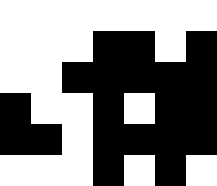[["white", "white", "white", "white", "white", "white", "white"], ["white", "white", "white", "black", "black", "white", "black"], ["white", "white", "black", "black", "black", "black", "black"], ["black", "white", "white", "black", "white", "black", "black"], ["black", "black", "white", "black", "black", "black", "black"], ["white", "white", "white", "black", "white", "black", "white"]]